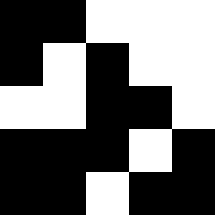[["black", "black", "white", "white", "white"], ["black", "white", "black", "white", "white"], ["white", "white", "black", "black", "white"], ["black", "black", "black", "white", "black"], ["black", "black", "white", "black", "black"]]